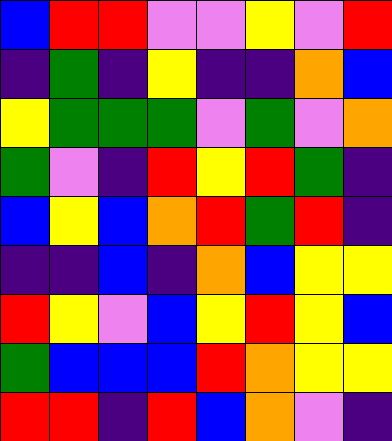[["blue", "red", "red", "violet", "violet", "yellow", "violet", "red"], ["indigo", "green", "indigo", "yellow", "indigo", "indigo", "orange", "blue"], ["yellow", "green", "green", "green", "violet", "green", "violet", "orange"], ["green", "violet", "indigo", "red", "yellow", "red", "green", "indigo"], ["blue", "yellow", "blue", "orange", "red", "green", "red", "indigo"], ["indigo", "indigo", "blue", "indigo", "orange", "blue", "yellow", "yellow"], ["red", "yellow", "violet", "blue", "yellow", "red", "yellow", "blue"], ["green", "blue", "blue", "blue", "red", "orange", "yellow", "yellow"], ["red", "red", "indigo", "red", "blue", "orange", "violet", "indigo"]]